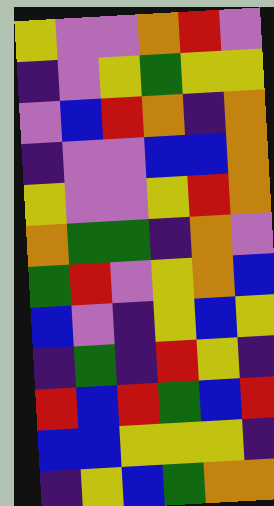[["yellow", "violet", "violet", "orange", "red", "violet"], ["indigo", "violet", "yellow", "green", "yellow", "yellow"], ["violet", "blue", "red", "orange", "indigo", "orange"], ["indigo", "violet", "violet", "blue", "blue", "orange"], ["yellow", "violet", "violet", "yellow", "red", "orange"], ["orange", "green", "green", "indigo", "orange", "violet"], ["green", "red", "violet", "yellow", "orange", "blue"], ["blue", "violet", "indigo", "yellow", "blue", "yellow"], ["indigo", "green", "indigo", "red", "yellow", "indigo"], ["red", "blue", "red", "green", "blue", "red"], ["blue", "blue", "yellow", "yellow", "yellow", "indigo"], ["indigo", "yellow", "blue", "green", "orange", "orange"]]